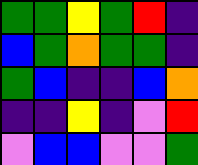[["green", "green", "yellow", "green", "red", "indigo"], ["blue", "green", "orange", "green", "green", "indigo"], ["green", "blue", "indigo", "indigo", "blue", "orange"], ["indigo", "indigo", "yellow", "indigo", "violet", "red"], ["violet", "blue", "blue", "violet", "violet", "green"]]